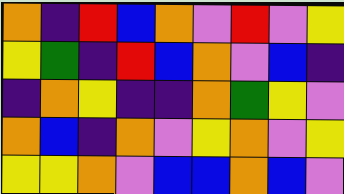[["orange", "indigo", "red", "blue", "orange", "violet", "red", "violet", "yellow"], ["yellow", "green", "indigo", "red", "blue", "orange", "violet", "blue", "indigo"], ["indigo", "orange", "yellow", "indigo", "indigo", "orange", "green", "yellow", "violet"], ["orange", "blue", "indigo", "orange", "violet", "yellow", "orange", "violet", "yellow"], ["yellow", "yellow", "orange", "violet", "blue", "blue", "orange", "blue", "violet"]]